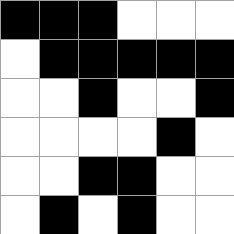[["black", "black", "black", "white", "white", "white"], ["white", "black", "black", "black", "black", "black"], ["white", "white", "black", "white", "white", "black"], ["white", "white", "white", "white", "black", "white"], ["white", "white", "black", "black", "white", "white"], ["white", "black", "white", "black", "white", "white"]]